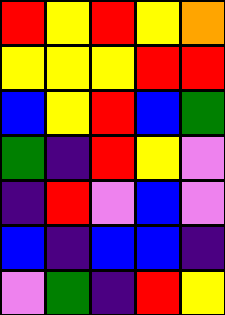[["red", "yellow", "red", "yellow", "orange"], ["yellow", "yellow", "yellow", "red", "red"], ["blue", "yellow", "red", "blue", "green"], ["green", "indigo", "red", "yellow", "violet"], ["indigo", "red", "violet", "blue", "violet"], ["blue", "indigo", "blue", "blue", "indigo"], ["violet", "green", "indigo", "red", "yellow"]]